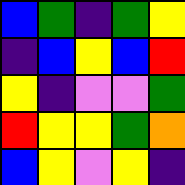[["blue", "green", "indigo", "green", "yellow"], ["indigo", "blue", "yellow", "blue", "red"], ["yellow", "indigo", "violet", "violet", "green"], ["red", "yellow", "yellow", "green", "orange"], ["blue", "yellow", "violet", "yellow", "indigo"]]